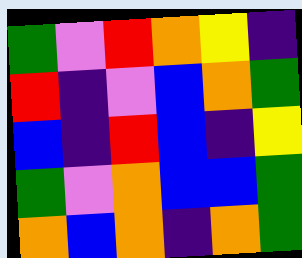[["green", "violet", "red", "orange", "yellow", "indigo"], ["red", "indigo", "violet", "blue", "orange", "green"], ["blue", "indigo", "red", "blue", "indigo", "yellow"], ["green", "violet", "orange", "blue", "blue", "green"], ["orange", "blue", "orange", "indigo", "orange", "green"]]